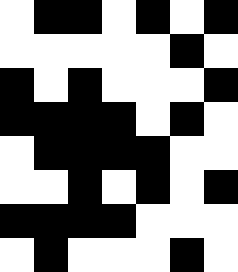[["white", "black", "black", "white", "black", "white", "black"], ["white", "white", "white", "white", "white", "black", "white"], ["black", "white", "black", "white", "white", "white", "black"], ["black", "black", "black", "black", "white", "black", "white"], ["white", "black", "black", "black", "black", "white", "white"], ["white", "white", "black", "white", "black", "white", "black"], ["black", "black", "black", "black", "white", "white", "white"], ["white", "black", "white", "white", "white", "black", "white"]]